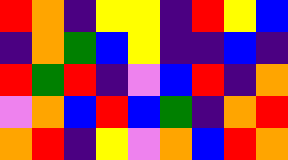[["red", "orange", "indigo", "yellow", "yellow", "indigo", "red", "yellow", "blue"], ["indigo", "orange", "green", "blue", "yellow", "indigo", "indigo", "blue", "indigo"], ["red", "green", "red", "indigo", "violet", "blue", "red", "indigo", "orange"], ["violet", "orange", "blue", "red", "blue", "green", "indigo", "orange", "red"], ["orange", "red", "indigo", "yellow", "violet", "orange", "blue", "red", "orange"]]